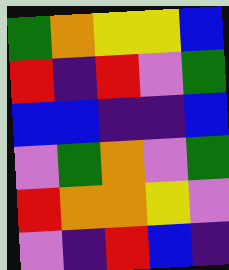[["green", "orange", "yellow", "yellow", "blue"], ["red", "indigo", "red", "violet", "green"], ["blue", "blue", "indigo", "indigo", "blue"], ["violet", "green", "orange", "violet", "green"], ["red", "orange", "orange", "yellow", "violet"], ["violet", "indigo", "red", "blue", "indigo"]]